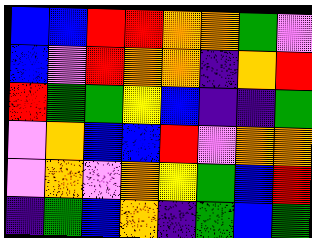[["blue", "blue", "red", "red", "orange", "orange", "green", "violet"], ["blue", "violet", "red", "orange", "orange", "indigo", "orange", "red"], ["red", "green", "green", "yellow", "blue", "indigo", "indigo", "green"], ["violet", "orange", "blue", "blue", "red", "violet", "orange", "orange"], ["violet", "orange", "violet", "orange", "yellow", "green", "blue", "red"], ["indigo", "green", "blue", "orange", "indigo", "green", "blue", "green"]]